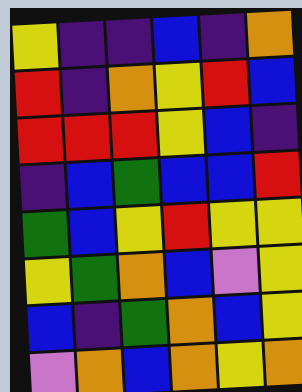[["yellow", "indigo", "indigo", "blue", "indigo", "orange"], ["red", "indigo", "orange", "yellow", "red", "blue"], ["red", "red", "red", "yellow", "blue", "indigo"], ["indigo", "blue", "green", "blue", "blue", "red"], ["green", "blue", "yellow", "red", "yellow", "yellow"], ["yellow", "green", "orange", "blue", "violet", "yellow"], ["blue", "indigo", "green", "orange", "blue", "yellow"], ["violet", "orange", "blue", "orange", "yellow", "orange"]]